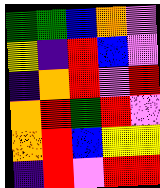[["green", "green", "blue", "orange", "violet"], ["yellow", "indigo", "red", "blue", "violet"], ["indigo", "orange", "red", "violet", "red"], ["orange", "red", "green", "red", "violet"], ["orange", "red", "blue", "yellow", "yellow"], ["indigo", "red", "violet", "red", "red"]]